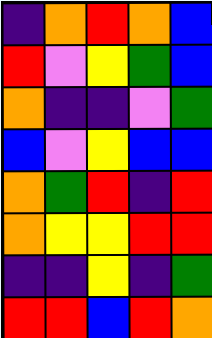[["indigo", "orange", "red", "orange", "blue"], ["red", "violet", "yellow", "green", "blue"], ["orange", "indigo", "indigo", "violet", "green"], ["blue", "violet", "yellow", "blue", "blue"], ["orange", "green", "red", "indigo", "red"], ["orange", "yellow", "yellow", "red", "red"], ["indigo", "indigo", "yellow", "indigo", "green"], ["red", "red", "blue", "red", "orange"]]